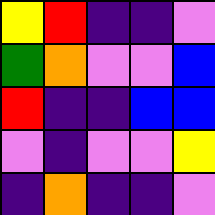[["yellow", "red", "indigo", "indigo", "violet"], ["green", "orange", "violet", "violet", "blue"], ["red", "indigo", "indigo", "blue", "blue"], ["violet", "indigo", "violet", "violet", "yellow"], ["indigo", "orange", "indigo", "indigo", "violet"]]